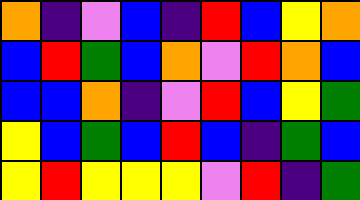[["orange", "indigo", "violet", "blue", "indigo", "red", "blue", "yellow", "orange"], ["blue", "red", "green", "blue", "orange", "violet", "red", "orange", "blue"], ["blue", "blue", "orange", "indigo", "violet", "red", "blue", "yellow", "green"], ["yellow", "blue", "green", "blue", "red", "blue", "indigo", "green", "blue"], ["yellow", "red", "yellow", "yellow", "yellow", "violet", "red", "indigo", "green"]]